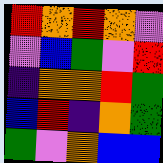[["red", "orange", "red", "orange", "violet"], ["violet", "blue", "green", "violet", "red"], ["indigo", "orange", "orange", "red", "green"], ["blue", "red", "indigo", "orange", "green"], ["green", "violet", "orange", "blue", "blue"]]